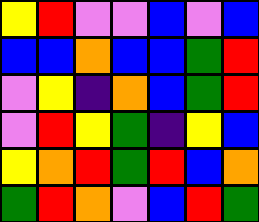[["yellow", "red", "violet", "violet", "blue", "violet", "blue"], ["blue", "blue", "orange", "blue", "blue", "green", "red"], ["violet", "yellow", "indigo", "orange", "blue", "green", "red"], ["violet", "red", "yellow", "green", "indigo", "yellow", "blue"], ["yellow", "orange", "red", "green", "red", "blue", "orange"], ["green", "red", "orange", "violet", "blue", "red", "green"]]